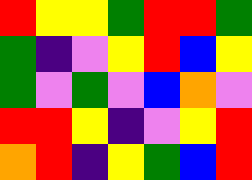[["red", "yellow", "yellow", "green", "red", "red", "green"], ["green", "indigo", "violet", "yellow", "red", "blue", "yellow"], ["green", "violet", "green", "violet", "blue", "orange", "violet"], ["red", "red", "yellow", "indigo", "violet", "yellow", "red"], ["orange", "red", "indigo", "yellow", "green", "blue", "red"]]